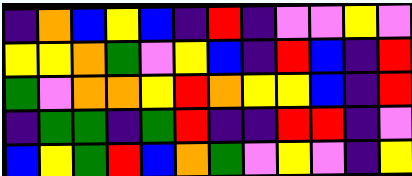[["indigo", "orange", "blue", "yellow", "blue", "indigo", "red", "indigo", "violet", "violet", "yellow", "violet"], ["yellow", "yellow", "orange", "green", "violet", "yellow", "blue", "indigo", "red", "blue", "indigo", "red"], ["green", "violet", "orange", "orange", "yellow", "red", "orange", "yellow", "yellow", "blue", "indigo", "red"], ["indigo", "green", "green", "indigo", "green", "red", "indigo", "indigo", "red", "red", "indigo", "violet"], ["blue", "yellow", "green", "red", "blue", "orange", "green", "violet", "yellow", "violet", "indigo", "yellow"]]